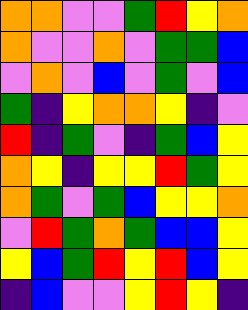[["orange", "orange", "violet", "violet", "green", "red", "yellow", "orange"], ["orange", "violet", "violet", "orange", "violet", "green", "green", "blue"], ["violet", "orange", "violet", "blue", "violet", "green", "violet", "blue"], ["green", "indigo", "yellow", "orange", "orange", "yellow", "indigo", "violet"], ["red", "indigo", "green", "violet", "indigo", "green", "blue", "yellow"], ["orange", "yellow", "indigo", "yellow", "yellow", "red", "green", "yellow"], ["orange", "green", "violet", "green", "blue", "yellow", "yellow", "orange"], ["violet", "red", "green", "orange", "green", "blue", "blue", "yellow"], ["yellow", "blue", "green", "red", "yellow", "red", "blue", "yellow"], ["indigo", "blue", "violet", "violet", "yellow", "red", "yellow", "indigo"]]